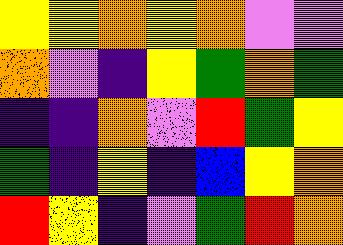[["yellow", "yellow", "orange", "yellow", "orange", "violet", "violet"], ["orange", "violet", "indigo", "yellow", "green", "orange", "green"], ["indigo", "indigo", "orange", "violet", "red", "green", "yellow"], ["green", "indigo", "yellow", "indigo", "blue", "yellow", "orange"], ["red", "yellow", "indigo", "violet", "green", "red", "orange"]]